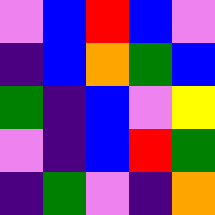[["violet", "blue", "red", "blue", "violet"], ["indigo", "blue", "orange", "green", "blue"], ["green", "indigo", "blue", "violet", "yellow"], ["violet", "indigo", "blue", "red", "green"], ["indigo", "green", "violet", "indigo", "orange"]]